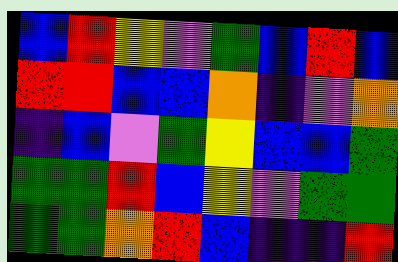[["blue", "red", "yellow", "violet", "green", "blue", "red", "blue"], ["red", "red", "blue", "blue", "orange", "indigo", "violet", "orange"], ["indigo", "blue", "violet", "green", "yellow", "blue", "blue", "green"], ["green", "green", "red", "blue", "yellow", "violet", "green", "green"], ["green", "green", "orange", "red", "blue", "indigo", "indigo", "red"]]